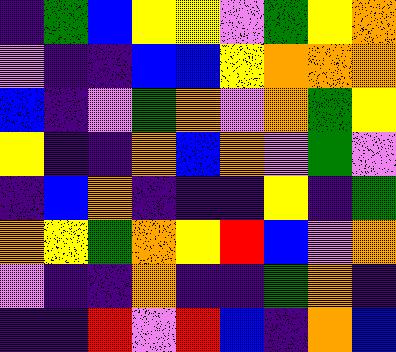[["indigo", "green", "blue", "yellow", "yellow", "violet", "green", "yellow", "orange"], ["violet", "indigo", "indigo", "blue", "blue", "yellow", "orange", "orange", "orange"], ["blue", "indigo", "violet", "green", "orange", "violet", "orange", "green", "yellow"], ["yellow", "indigo", "indigo", "orange", "blue", "orange", "violet", "green", "violet"], ["indigo", "blue", "orange", "indigo", "indigo", "indigo", "yellow", "indigo", "green"], ["orange", "yellow", "green", "orange", "yellow", "red", "blue", "violet", "orange"], ["violet", "indigo", "indigo", "orange", "indigo", "indigo", "green", "orange", "indigo"], ["indigo", "indigo", "red", "violet", "red", "blue", "indigo", "orange", "blue"]]